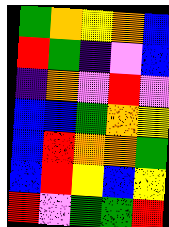[["green", "orange", "yellow", "orange", "blue"], ["red", "green", "indigo", "violet", "blue"], ["indigo", "orange", "violet", "red", "violet"], ["blue", "blue", "green", "orange", "yellow"], ["blue", "red", "orange", "orange", "green"], ["blue", "red", "yellow", "blue", "yellow"], ["red", "violet", "green", "green", "red"]]